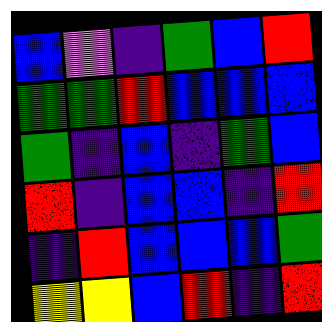[["blue", "violet", "indigo", "green", "blue", "red"], ["green", "green", "red", "blue", "blue", "blue"], ["green", "indigo", "blue", "indigo", "green", "blue"], ["red", "indigo", "blue", "blue", "indigo", "red"], ["indigo", "red", "blue", "blue", "blue", "green"], ["yellow", "yellow", "blue", "red", "indigo", "red"]]